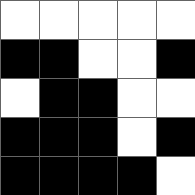[["white", "white", "white", "white", "white"], ["black", "black", "white", "white", "black"], ["white", "black", "black", "white", "white"], ["black", "black", "black", "white", "black"], ["black", "black", "black", "black", "white"]]